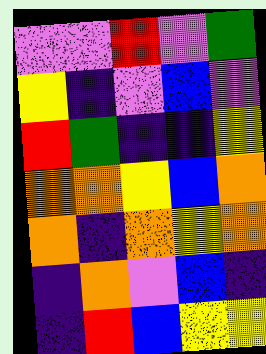[["violet", "violet", "red", "violet", "green"], ["yellow", "indigo", "violet", "blue", "violet"], ["red", "green", "indigo", "indigo", "yellow"], ["orange", "orange", "yellow", "blue", "orange"], ["orange", "indigo", "orange", "yellow", "orange"], ["indigo", "orange", "violet", "blue", "indigo"], ["indigo", "red", "blue", "yellow", "yellow"]]